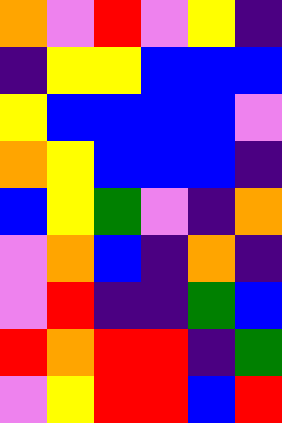[["orange", "violet", "red", "violet", "yellow", "indigo"], ["indigo", "yellow", "yellow", "blue", "blue", "blue"], ["yellow", "blue", "blue", "blue", "blue", "violet"], ["orange", "yellow", "blue", "blue", "blue", "indigo"], ["blue", "yellow", "green", "violet", "indigo", "orange"], ["violet", "orange", "blue", "indigo", "orange", "indigo"], ["violet", "red", "indigo", "indigo", "green", "blue"], ["red", "orange", "red", "red", "indigo", "green"], ["violet", "yellow", "red", "red", "blue", "red"]]